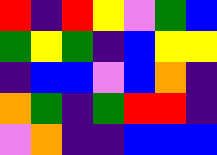[["red", "indigo", "red", "yellow", "violet", "green", "blue"], ["green", "yellow", "green", "indigo", "blue", "yellow", "yellow"], ["indigo", "blue", "blue", "violet", "blue", "orange", "indigo"], ["orange", "green", "indigo", "green", "red", "red", "indigo"], ["violet", "orange", "indigo", "indigo", "blue", "blue", "blue"]]